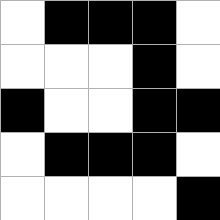[["white", "black", "black", "black", "white"], ["white", "white", "white", "black", "white"], ["black", "white", "white", "black", "black"], ["white", "black", "black", "black", "white"], ["white", "white", "white", "white", "black"]]